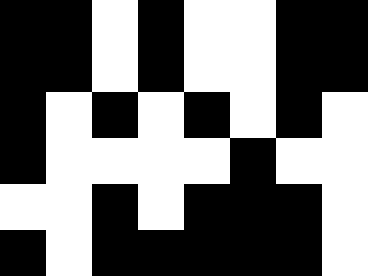[["black", "black", "white", "black", "white", "white", "black", "black"], ["black", "black", "white", "black", "white", "white", "black", "black"], ["black", "white", "black", "white", "black", "white", "black", "white"], ["black", "white", "white", "white", "white", "black", "white", "white"], ["white", "white", "black", "white", "black", "black", "black", "white"], ["black", "white", "black", "black", "black", "black", "black", "white"]]